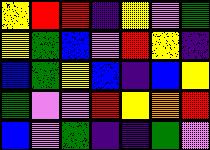[["yellow", "red", "red", "indigo", "yellow", "violet", "green"], ["yellow", "green", "blue", "violet", "red", "yellow", "indigo"], ["blue", "green", "yellow", "blue", "indigo", "blue", "yellow"], ["green", "violet", "violet", "red", "yellow", "orange", "red"], ["blue", "violet", "green", "indigo", "indigo", "green", "violet"]]